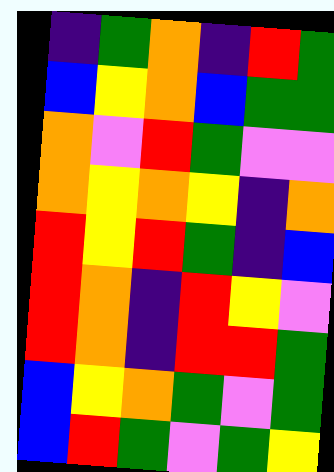[["indigo", "green", "orange", "indigo", "red", "green"], ["blue", "yellow", "orange", "blue", "green", "green"], ["orange", "violet", "red", "green", "violet", "violet"], ["orange", "yellow", "orange", "yellow", "indigo", "orange"], ["red", "yellow", "red", "green", "indigo", "blue"], ["red", "orange", "indigo", "red", "yellow", "violet"], ["red", "orange", "indigo", "red", "red", "green"], ["blue", "yellow", "orange", "green", "violet", "green"], ["blue", "red", "green", "violet", "green", "yellow"]]